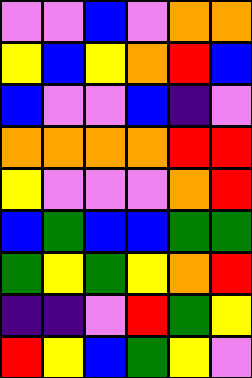[["violet", "violet", "blue", "violet", "orange", "orange"], ["yellow", "blue", "yellow", "orange", "red", "blue"], ["blue", "violet", "violet", "blue", "indigo", "violet"], ["orange", "orange", "orange", "orange", "red", "red"], ["yellow", "violet", "violet", "violet", "orange", "red"], ["blue", "green", "blue", "blue", "green", "green"], ["green", "yellow", "green", "yellow", "orange", "red"], ["indigo", "indigo", "violet", "red", "green", "yellow"], ["red", "yellow", "blue", "green", "yellow", "violet"]]